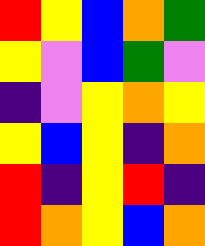[["red", "yellow", "blue", "orange", "green"], ["yellow", "violet", "blue", "green", "violet"], ["indigo", "violet", "yellow", "orange", "yellow"], ["yellow", "blue", "yellow", "indigo", "orange"], ["red", "indigo", "yellow", "red", "indigo"], ["red", "orange", "yellow", "blue", "orange"]]